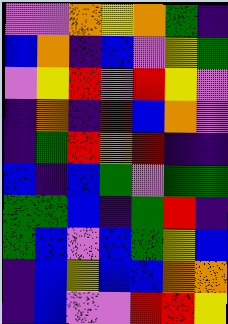[["violet", "violet", "orange", "yellow", "orange", "green", "indigo"], ["blue", "orange", "indigo", "blue", "violet", "yellow", "green"], ["violet", "yellow", "red", "violet", "red", "yellow", "violet"], ["indigo", "orange", "indigo", "red", "blue", "orange", "violet"], ["indigo", "green", "red", "orange", "red", "indigo", "indigo"], ["blue", "indigo", "blue", "green", "violet", "green", "green"], ["green", "green", "blue", "indigo", "green", "red", "indigo"], ["green", "blue", "violet", "blue", "green", "yellow", "blue"], ["indigo", "blue", "yellow", "blue", "blue", "orange", "orange"], ["indigo", "blue", "violet", "violet", "red", "red", "yellow"]]